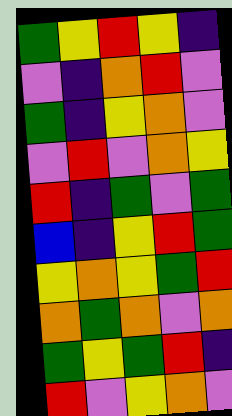[["green", "yellow", "red", "yellow", "indigo"], ["violet", "indigo", "orange", "red", "violet"], ["green", "indigo", "yellow", "orange", "violet"], ["violet", "red", "violet", "orange", "yellow"], ["red", "indigo", "green", "violet", "green"], ["blue", "indigo", "yellow", "red", "green"], ["yellow", "orange", "yellow", "green", "red"], ["orange", "green", "orange", "violet", "orange"], ["green", "yellow", "green", "red", "indigo"], ["red", "violet", "yellow", "orange", "violet"]]